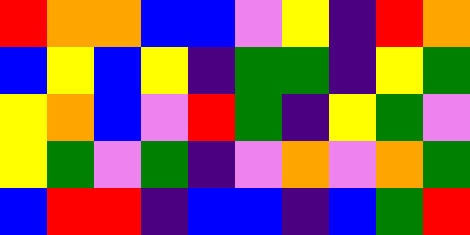[["red", "orange", "orange", "blue", "blue", "violet", "yellow", "indigo", "red", "orange"], ["blue", "yellow", "blue", "yellow", "indigo", "green", "green", "indigo", "yellow", "green"], ["yellow", "orange", "blue", "violet", "red", "green", "indigo", "yellow", "green", "violet"], ["yellow", "green", "violet", "green", "indigo", "violet", "orange", "violet", "orange", "green"], ["blue", "red", "red", "indigo", "blue", "blue", "indigo", "blue", "green", "red"]]